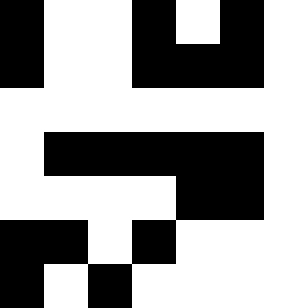[["black", "white", "white", "black", "white", "black", "white"], ["black", "white", "white", "black", "black", "black", "white"], ["white", "white", "white", "white", "white", "white", "white"], ["white", "black", "black", "black", "black", "black", "white"], ["white", "white", "white", "white", "black", "black", "white"], ["black", "black", "white", "black", "white", "white", "white"], ["black", "white", "black", "white", "white", "white", "white"]]